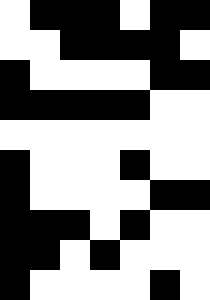[["white", "black", "black", "black", "white", "black", "black"], ["white", "white", "black", "black", "black", "black", "white"], ["black", "white", "white", "white", "white", "black", "black"], ["black", "black", "black", "black", "black", "white", "white"], ["white", "white", "white", "white", "white", "white", "white"], ["black", "white", "white", "white", "black", "white", "white"], ["black", "white", "white", "white", "white", "black", "black"], ["black", "black", "black", "white", "black", "white", "white"], ["black", "black", "white", "black", "white", "white", "white"], ["black", "white", "white", "white", "white", "black", "white"]]